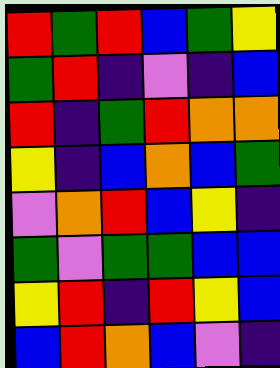[["red", "green", "red", "blue", "green", "yellow"], ["green", "red", "indigo", "violet", "indigo", "blue"], ["red", "indigo", "green", "red", "orange", "orange"], ["yellow", "indigo", "blue", "orange", "blue", "green"], ["violet", "orange", "red", "blue", "yellow", "indigo"], ["green", "violet", "green", "green", "blue", "blue"], ["yellow", "red", "indigo", "red", "yellow", "blue"], ["blue", "red", "orange", "blue", "violet", "indigo"]]